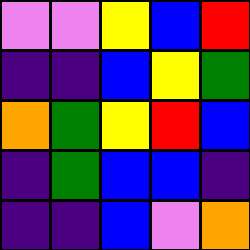[["violet", "violet", "yellow", "blue", "red"], ["indigo", "indigo", "blue", "yellow", "green"], ["orange", "green", "yellow", "red", "blue"], ["indigo", "green", "blue", "blue", "indigo"], ["indigo", "indigo", "blue", "violet", "orange"]]